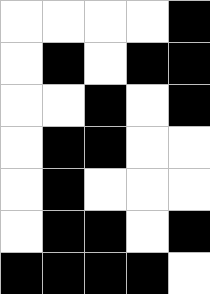[["white", "white", "white", "white", "black"], ["white", "black", "white", "black", "black"], ["white", "white", "black", "white", "black"], ["white", "black", "black", "white", "white"], ["white", "black", "white", "white", "white"], ["white", "black", "black", "white", "black"], ["black", "black", "black", "black", "white"]]